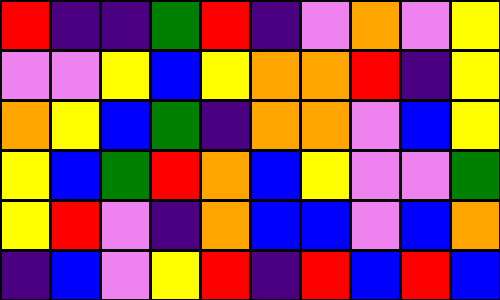[["red", "indigo", "indigo", "green", "red", "indigo", "violet", "orange", "violet", "yellow"], ["violet", "violet", "yellow", "blue", "yellow", "orange", "orange", "red", "indigo", "yellow"], ["orange", "yellow", "blue", "green", "indigo", "orange", "orange", "violet", "blue", "yellow"], ["yellow", "blue", "green", "red", "orange", "blue", "yellow", "violet", "violet", "green"], ["yellow", "red", "violet", "indigo", "orange", "blue", "blue", "violet", "blue", "orange"], ["indigo", "blue", "violet", "yellow", "red", "indigo", "red", "blue", "red", "blue"]]